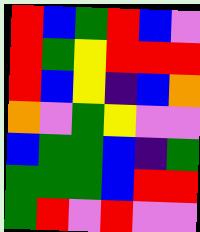[["red", "blue", "green", "red", "blue", "violet"], ["red", "green", "yellow", "red", "red", "red"], ["red", "blue", "yellow", "indigo", "blue", "orange"], ["orange", "violet", "green", "yellow", "violet", "violet"], ["blue", "green", "green", "blue", "indigo", "green"], ["green", "green", "green", "blue", "red", "red"], ["green", "red", "violet", "red", "violet", "violet"]]